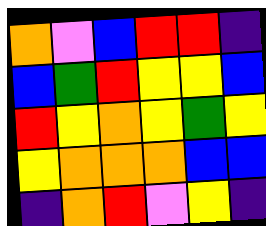[["orange", "violet", "blue", "red", "red", "indigo"], ["blue", "green", "red", "yellow", "yellow", "blue"], ["red", "yellow", "orange", "yellow", "green", "yellow"], ["yellow", "orange", "orange", "orange", "blue", "blue"], ["indigo", "orange", "red", "violet", "yellow", "indigo"]]